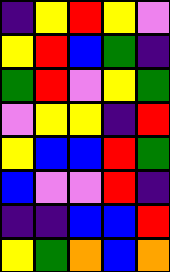[["indigo", "yellow", "red", "yellow", "violet"], ["yellow", "red", "blue", "green", "indigo"], ["green", "red", "violet", "yellow", "green"], ["violet", "yellow", "yellow", "indigo", "red"], ["yellow", "blue", "blue", "red", "green"], ["blue", "violet", "violet", "red", "indigo"], ["indigo", "indigo", "blue", "blue", "red"], ["yellow", "green", "orange", "blue", "orange"]]